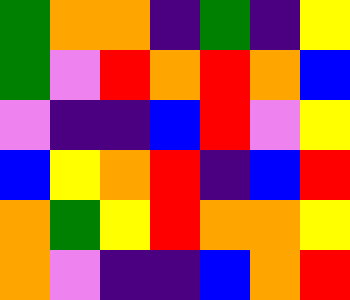[["green", "orange", "orange", "indigo", "green", "indigo", "yellow"], ["green", "violet", "red", "orange", "red", "orange", "blue"], ["violet", "indigo", "indigo", "blue", "red", "violet", "yellow"], ["blue", "yellow", "orange", "red", "indigo", "blue", "red"], ["orange", "green", "yellow", "red", "orange", "orange", "yellow"], ["orange", "violet", "indigo", "indigo", "blue", "orange", "red"]]